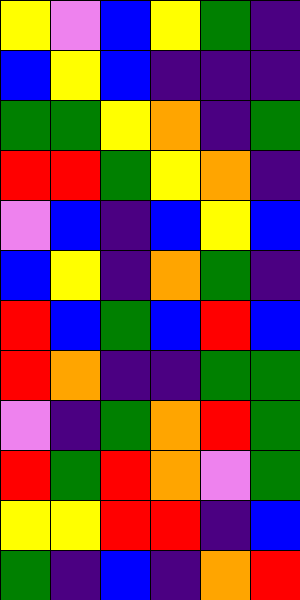[["yellow", "violet", "blue", "yellow", "green", "indigo"], ["blue", "yellow", "blue", "indigo", "indigo", "indigo"], ["green", "green", "yellow", "orange", "indigo", "green"], ["red", "red", "green", "yellow", "orange", "indigo"], ["violet", "blue", "indigo", "blue", "yellow", "blue"], ["blue", "yellow", "indigo", "orange", "green", "indigo"], ["red", "blue", "green", "blue", "red", "blue"], ["red", "orange", "indigo", "indigo", "green", "green"], ["violet", "indigo", "green", "orange", "red", "green"], ["red", "green", "red", "orange", "violet", "green"], ["yellow", "yellow", "red", "red", "indigo", "blue"], ["green", "indigo", "blue", "indigo", "orange", "red"]]